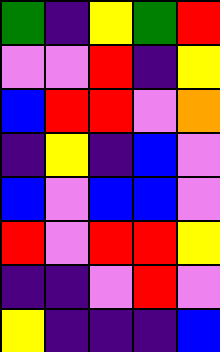[["green", "indigo", "yellow", "green", "red"], ["violet", "violet", "red", "indigo", "yellow"], ["blue", "red", "red", "violet", "orange"], ["indigo", "yellow", "indigo", "blue", "violet"], ["blue", "violet", "blue", "blue", "violet"], ["red", "violet", "red", "red", "yellow"], ["indigo", "indigo", "violet", "red", "violet"], ["yellow", "indigo", "indigo", "indigo", "blue"]]